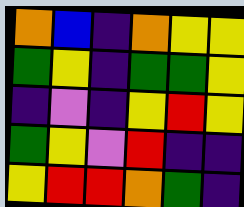[["orange", "blue", "indigo", "orange", "yellow", "yellow"], ["green", "yellow", "indigo", "green", "green", "yellow"], ["indigo", "violet", "indigo", "yellow", "red", "yellow"], ["green", "yellow", "violet", "red", "indigo", "indigo"], ["yellow", "red", "red", "orange", "green", "indigo"]]